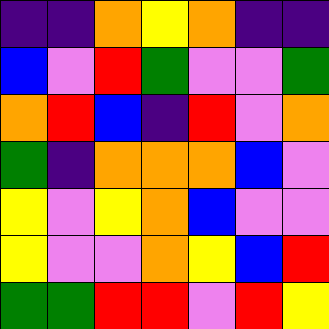[["indigo", "indigo", "orange", "yellow", "orange", "indigo", "indigo"], ["blue", "violet", "red", "green", "violet", "violet", "green"], ["orange", "red", "blue", "indigo", "red", "violet", "orange"], ["green", "indigo", "orange", "orange", "orange", "blue", "violet"], ["yellow", "violet", "yellow", "orange", "blue", "violet", "violet"], ["yellow", "violet", "violet", "orange", "yellow", "blue", "red"], ["green", "green", "red", "red", "violet", "red", "yellow"]]